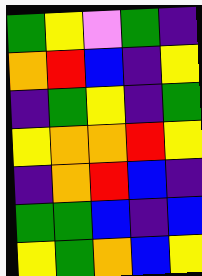[["green", "yellow", "violet", "green", "indigo"], ["orange", "red", "blue", "indigo", "yellow"], ["indigo", "green", "yellow", "indigo", "green"], ["yellow", "orange", "orange", "red", "yellow"], ["indigo", "orange", "red", "blue", "indigo"], ["green", "green", "blue", "indigo", "blue"], ["yellow", "green", "orange", "blue", "yellow"]]